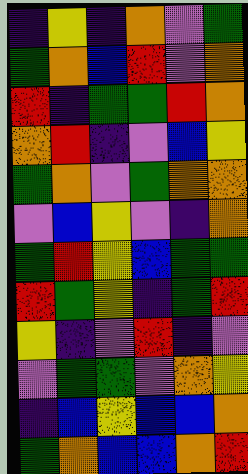[["indigo", "yellow", "indigo", "orange", "violet", "green"], ["green", "orange", "blue", "red", "violet", "orange"], ["red", "indigo", "green", "green", "red", "orange"], ["orange", "red", "indigo", "violet", "blue", "yellow"], ["green", "orange", "violet", "green", "orange", "orange"], ["violet", "blue", "yellow", "violet", "indigo", "orange"], ["green", "red", "yellow", "blue", "green", "green"], ["red", "green", "yellow", "indigo", "green", "red"], ["yellow", "indigo", "violet", "red", "indigo", "violet"], ["violet", "green", "green", "violet", "orange", "yellow"], ["indigo", "blue", "yellow", "blue", "blue", "orange"], ["green", "orange", "blue", "blue", "orange", "red"]]